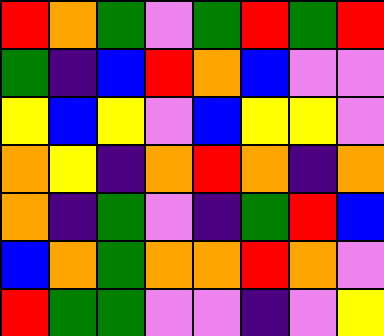[["red", "orange", "green", "violet", "green", "red", "green", "red"], ["green", "indigo", "blue", "red", "orange", "blue", "violet", "violet"], ["yellow", "blue", "yellow", "violet", "blue", "yellow", "yellow", "violet"], ["orange", "yellow", "indigo", "orange", "red", "orange", "indigo", "orange"], ["orange", "indigo", "green", "violet", "indigo", "green", "red", "blue"], ["blue", "orange", "green", "orange", "orange", "red", "orange", "violet"], ["red", "green", "green", "violet", "violet", "indigo", "violet", "yellow"]]